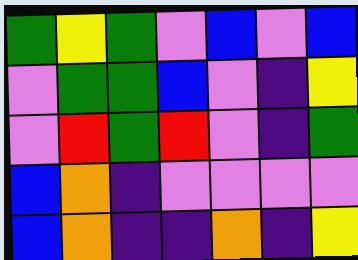[["green", "yellow", "green", "violet", "blue", "violet", "blue"], ["violet", "green", "green", "blue", "violet", "indigo", "yellow"], ["violet", "red", "green", "red", "violet", "indigo", "green"], ["blue", "orange", "indigo", "violet", "violet", "violet", "violet"], ["blue", "orange", "indigo", "indigo", "orange", "indigo", "yellow"]]